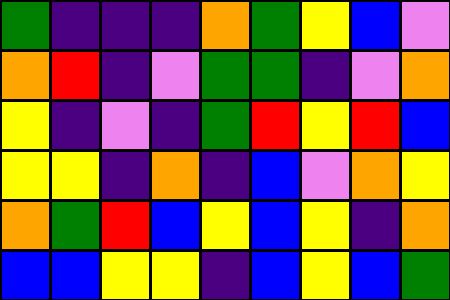[["green", "indigo", "indigo", "indigo", "orange", "green", "yellow", "blue", "violet"], ["orange", "red", "indigo", "violet", "green", "green", "indigo", "violet", "orange"], ["yellow", "indigo", "violet", "indigo", "green", "red", "yellow", "red", "blue"], ["yellow", "yellow", "indigo", "orange", "indigo", "blue", "violet", "orange", "yellow"], ["orange", "green", "red", "blue", "yellow", "blue", "yellow", "indigo", "orange"], ["blue", "blue", "yellow", "yellow", "indigo", "blue", "yellow", "blue", "green"]]